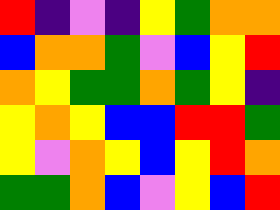[["red", "indigo", "violet", "indigo", "yellow", "green", "orange", "orange"], ["blue", "orange", "orange", "green", "violet", "blue", "yellow", "red"], ["orange", "yellow", "green", "green", "orange", "green", "yellow", "indigo"], ["yellow", "orange", "yellow", "blue", "blue", "red", "red", "green"], ["yellow", "violet", "orange", "yellow", "blue", "yellow", "red", "orange"], ["green", "green", "orange", "blue", "violet", "yellow", "blue", "red"]]